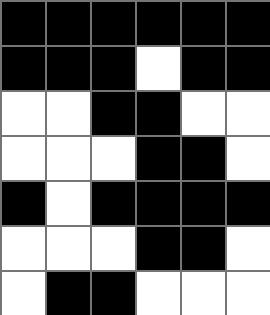[["black", "black", "black", "black", "black", "black"], ["black", "black", "black", "white", "black", "black"], ["white", "white", "black", "black", "white", "white"], ["white", "white", "white", "black", "black", "white"], ["black", "white", "black", "black", "black", "black"], ["white", "white", "white", "black", "black", "white"], ["white", "black", "black", "white", "white", "white"]]